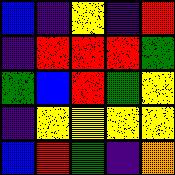[["blue", "indigo", "yellow", "indigo", "red"], ["indigo", "red", "red", "red", "green"], ["green", "blue", "red", "green", "yellow"], ["indigo", "yellow", "yellow", "yellow", "yellow"], ["blue", "red", "green", "indigo", "orange"]]